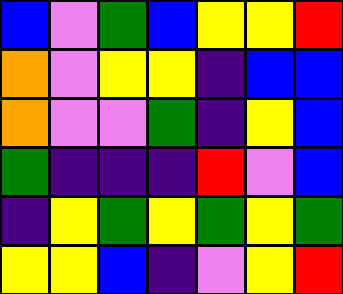[["blue", "violet", "green", "blue", "yellow", "yellow", "red"], ["orange", "violet", "yellow", "yellow", "indigo", "blue", "blue"], ["orange", "violet", "violet", "green", "indigo", "yellow", "blue"], ["green", "indigo", "indigo", "indigo", "red", "violet", "blue"], ["indigo", "yellow", "green", "yellow", "green", "yellow", "green"], ["yellow", "yellow", "blue", "indigo", "violet", "yellow", "red"]]